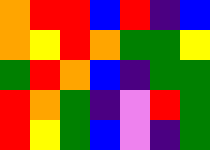[["orange", "red", "red", "blue", "red", "indigo", "blue"], ["orange", "yellow", "red", "orange", "green", "green", "yellow"], ["green", "red", "orange", "blue", "indigo", "green", "green"], ["red", "orange", "green", "indigo", "violet", "red", "green"], ["red", "yellow", "green", "blue", "violet", "indigo", "green"]]